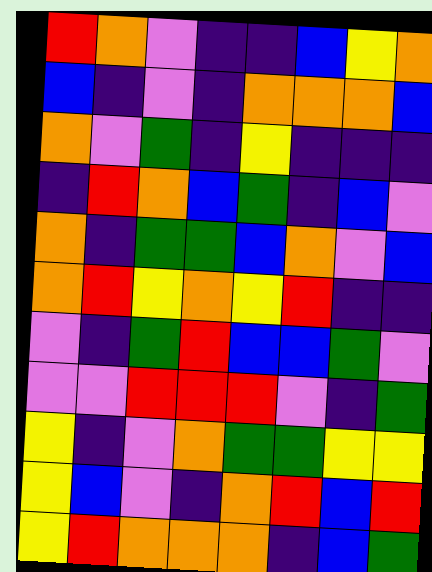[["red", "orange", "violet", "indigo", "indigo", "blue", "yellow", "orange"], ["blue", "indigo", "violet", "indigo", "orange", "orange", "orange", "blue"], ["orange", "violet", "green", "indigo", "yellow", "indigo", "indigo", "indigo"], ["indigo", "red", "orange", "blue", "green", "indigo", "blue", "violet"], ["orange", "indigo", "green", "green", "blue", "orange", "violet", "blue"], ["orange", "red", "yellow", "orange", "yellow", "red", "indigo", "indigo"], ["violet", "indigo", "green", "red", "blue", "blue", "green", "violet"], ["violet", "violet", "red", "red", "red", "violet", "indigo", "green"], ["yellow", "indigo", "violet", "orange", "green", "green", "yellow", "yellow"], ["yellow", "blue", "violet", "indigo", "orange", "red", "blue", "red"], ["yellow", "red", "orange", "orange", "orange", "indigo", "blue", "green"]]